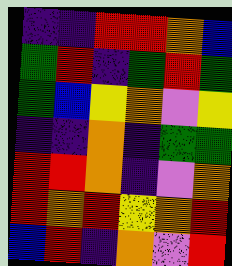[["indigo", "indigo", "red", "red", "orange", "blue"], ["green", "red", "indigo", "green", "red", "green"], ["green", "blue", "yellow", "orange", "violet", "yellow"], ["indigo", "indigo", "orange", "indigo", "green", "green"], ["red", "red", "orange", "indigo", "violet", "orange"], ["red", "orange", "red", "yellow", "orange", "red"], ["blue", "red", "indigo", "orange", "violet", "red"]]